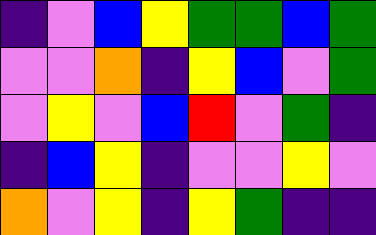[["indigo", "violet", "blue", "yellow", "green", "green", "blue", "green"], ["violet", "violet", "orange", "indigo", "yellow", "blue", "violet", "green"], ["violet", "yellow", "violet", "blue", "red", "violet", "green", "indigo"], ["indigo", "blue", "yellow", "indigo", "violet", "violet", "yellow", "violet"], ["orange", "violet", "yellow", "indigo", "yellow", "green", "indigo", "indigo"]]